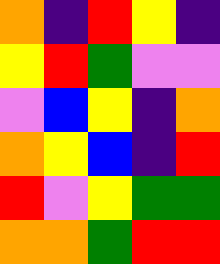[["orange", "indigo", "red", "yellow", "indigo"], ["yellow", "red", "green", "violet", "violet"], ["violet", "blue", "yellow", "indigo", "orange"], ["orange", "yellow", "blue", "indigo", "red"], ["red", "violet", "yellow", "green", "green"], ["orange", "orange", "green", "red", "red"]]